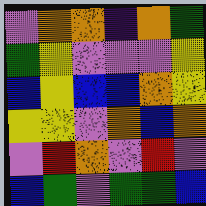[["violet", "orange", "orange", "indigo", "orange", "green"], ["green", "yellow", "violet", "violet", "violet", "yellow"], ["blue", "yellow", "blue", "blue", "orange", "yellow"], ["yellow", "yellow", "violet", "orange", "blue", "orange"], ["violet", "red", "orange", "violet", "red", "violet"], ["blue", "green", "violet", "green", "green", "blue"]]